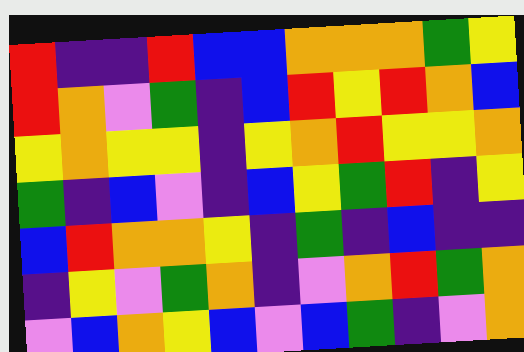[["red", "indigo", "indigo", "red", "blue", "blue", "orange", "orange", "orange", "green", "yellow"], ["red", "orange", "violet", "green", "indigo", "blue", "red", "yellow", "red", "orange", "blue"], ["yellow", "orange", "yellow", "yellow", "indigo", "yellow", "orange", "red", "yellow", "yellow", "orange"], ["green", "indigo", "blue", "violet", "indigo", "blue", "yellow", "green", "red", "indigo", "yellow"], ["blue", "red", "orange", "orange", "yellow", "indigo", "green", "indigo", "blue", "indigo", "indigo"], ["indigo", "yellow", "violet", "green", "orange", "indigo", "violet", "orange", "red", "green", "orange"], ["violet", "blue", "orange", "yellow", "blue", "violet", "blue", "green", "indigo", "violet", "orange"]]